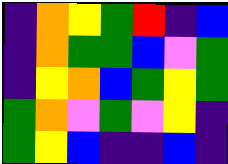[["indigo", "orange", "yellow", "green", "red", "indigo", "blue"], ["indigo", "orange", "green", "green", "blue", "violet", "green"], ["indigo", "yellow", "orange", "blue", "green", "yellow", "green"], ["green", "orange", "violet", "green", "violet", "yellow", "indigo"], ["green", "yellow", "blue", "indigo", "indigo", "blue", "indigo"]]